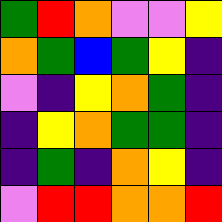[["green", "red", "orange", "violet", "violet", "yellow"], ["orange", "green", "blue", "green", "yellow", "indigo"], ["violet", "indigo", "yellow", "orange", "green", "indigo"], ["indigo", "yellow", "orange", "green", "green", "indigo"], ["indigo", "green", "indigo", "orange", "yellow", "indigo"], ["violet", "red", "red", "orange", "orange", "red"]]